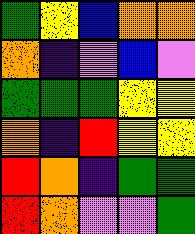[["green", "yellow", "blue", "orange", "orange"], ["orange", "indigo", "violet", "blue", "violet"], ["green", "green", "green", "yellow", "yellow"], ["orange", "indigo", "red", "yellow", "yellow"], ["red", "orange", "indigo", "green", "green"], ["red", "orange", "violet", "violet", "green"]]